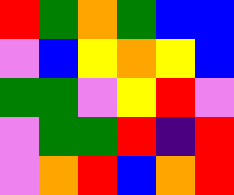[["red", "green", "orange", "green", "blue", "blue"], ["violet", "blue", "yellow", "orange", "yellow", "blue"], ["green", "green", "violet", "yellow", "red", "violet"], ["violet", "green", "green", "red", "indigo", "red"], ["violet", "orange", "red", "blue", "orange", "red"]]